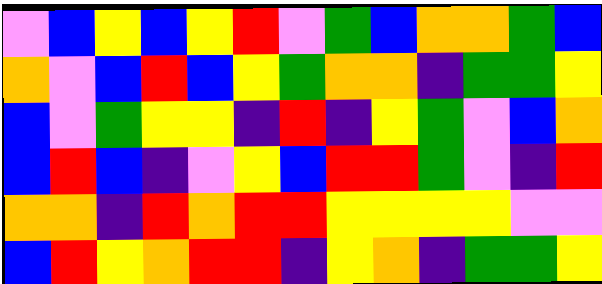[["violet", "blue", "yellow", "blue", "yellow", "red", "violet", "green", "blue", "orange", "orange", "green", "blue"], ["orange", "violet", "blue", "red", "blue", "yellow", "green", "orange", "orange", "indigo", "green", "green", "yellow"], ["blue", "violet", "green", "yellow", "yellow", "indigo", "red", "indigo", "yellow", "green", "violet", "blue", "orange"], ["blue", "red", "blue", "indigo", "violet", "yellow", "blue", "red", "red", "green", "violet", "indigo", "red"], ["orange", "orange", "indigo", "red", "orange", "red", "red", "yellow", "yellow", "yellow", "yellow", "violet", "violet"], ["blue", "red", "yellow", "orange", "red", "red", "indigo", "yellow", "orange", "indigo", "green", "green", "yellow"]]